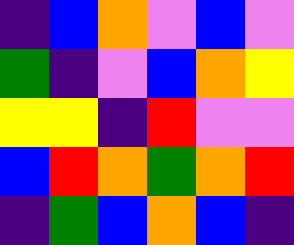[["indigo", "blue", "orange", "violet", "blue", "violet"], ["green", "indigo", "violet", "blue", "orange", "yellow"], ["yellow", "yellow", "indigo", "red", "violet", "violet"], ["blue", "red", "orange", "green", "orange", "red"], ["indigo", "green", "blue", "orange", "blue", "indigo"]]